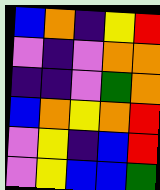[["blue", "orange", "indigo", "yellow", "red"], ["violet", "indigo", "violet", "orange", "orange"], ["indigo", "indigo", "violet", "green", "orange"], ["blue", "orange", "yellow", "orange", "red"], ["violet", "yellow", "indigo", "blue", "red"], ["violet", "yellow", "blue", "blue", "green"]]